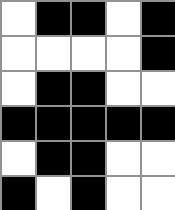[["white", "black", "black", "white", "black"], ["white", "white", "white", "white", "black"], ["white", "black", "black", "white", "white"], ["black", "black", "black", "black", "black"], ["white", "black", "black", "white", "white"], ["black", "white", "black", "white", "white"]]